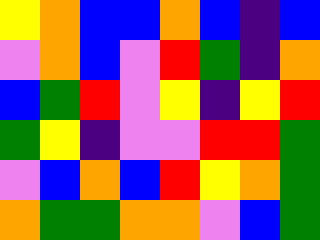[["yellow", "orange", "blue", "blue", "orange", "blue", "indigo", "blue"], ["violet", "orange", "blue", "violet", "red", "green", "indigo", "orange"], ["blue", "green", "red", "violet", "yellow", "indigo", "yellow", "red"], ["green", "yellow", "indigo", "violet", "violet", "red", "red", "green"], ["violet", "blue", "orange", "blue", "red", "yellow", "orange", "green"], ["orange", "green", "green", "orange", "orange", "violet", "blue", "green"]]